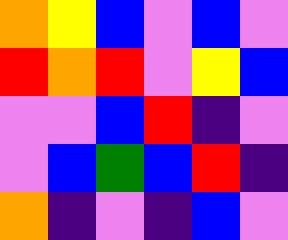[["orange", "yellow", "blue", "violet", "blue", "violet"], ["red", "orange", "red", "violet", "yellow", "blue"], ["violet", "violet", "blue", "red", "indigo", "violet"], ["violet", "blue", "green", "blue", "red", "indigo"], ["orange", "indigo", "violet", "indigo", "blue", "violet"]]